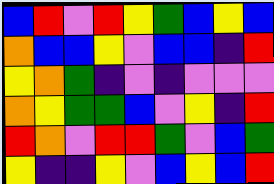[["blue", "red", "violet", "red", "yellow", "green", "blue", "yellow", "blue"], ["orange", "blue", "blue", "yellow", "violet", "blue", "blue", "indigo", "red"], ["yellow", "orange", "green", "indigo", "violet", "indigo", "violet", "violet", "violet"], ["orange", "yellow", "green", "green", "blue", "violet", "yellow", "indigo", "red"], ["red", "orange", "violet", "red", "red", "green", "violet", "blue", "green"], ["yellow", "indigo", "indigo", "yellow", "violet", "blue", "yellow", "blue", "red"]]